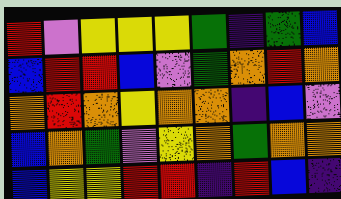[["red", "violet", "yellow", "yellow", "yellow", "green", "indigo", "green", "blue"], ["blue", "red", "red", "blue", "violet", "green", "orange", "red", "orange"], ["orange", "red", "orange", "yellow", "orange", "orange", "indigo", "blue", "violet"], ["blue", "orange", "green", "violet", "yellow", "orange", "green", "orange", "orange"], ["blue", "yellow", "yellow", "red", "red", "indigo", "red", "blue", "indigo"]]